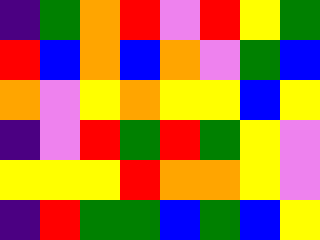[["indigo", "green", "orange", "red", "violet", "red", "yellow", "green"], ["red", "blue", "orange", "blue", "orange", "violet", "green", "blue"], ["orange", "violet", "yellow", "orange", "yellow", "yellow", "blue", "yellow"], ["indigo", "violet", "red", "green", "red", "green", "yellow", "violet"], ["yellow", "yellow", "yellow", "red", "orange", "orange", "yellow", "violet"], ["indigo", "red", "green", "green", "blue", "green", "blue", "yellow"]]